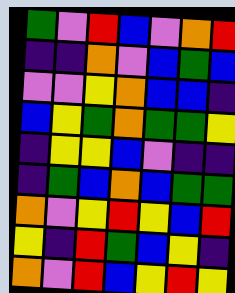[["green", "violet", "red", "blue", "violet", "orange", "red"], ["indigo", "indigo", "orange", "violet", "blue", "green", "blue"], ["violet", "violet", "yellow", "orange", "blue", "blue", "indigo"], ["blue", "yellow", "green", "orange", "green", "green", "yellow"], ["indigo", "yellow", "yellow", "blue", "violet", "indigo", "indigo"], ["indigo", "green", "blue", "orange", "blue", "green", "green"], ["orange", "violet", "yellow", "red", "yellow", "blue", "red"], ["yellow", "indigo", "red", "green", "blue", "yellow", "indigo"], ["orange", "violet", "red", "blue", "yellow", "red", "yellow"]]